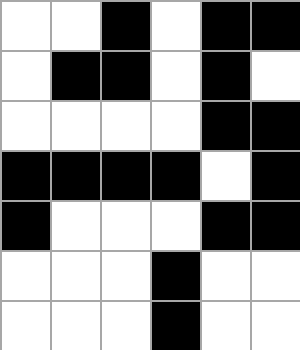[["white", "white", "black", "white", "black", "black"], ["white", "black", "black", "white", "black", "white"], ["white", "white", "white", "white", "black", "black"], ["black", "black", "black", "black", "white", "black"], ["black", "white", "white", "white", "black", "black"], ["white", "white", "white", "black", "white", "white"], ["white", "white", "white", "black", "white", "white"]]